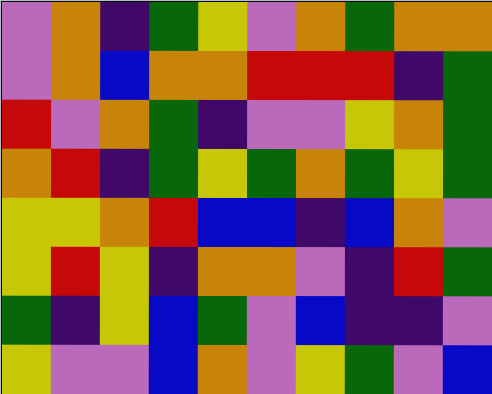[["violet", "orange", "indigo", "green", "yellow", "violet", "orange", "green", "orange", "orange"], ["violet", "orange", "blue", "orange", "orange", "red", "red", "red", "indigo", "green"], ["red", "violet", "orange", "green", "indigo", "violet", "violet", "yellow", "orange", "green"], ["orange", "red", "indigo", "green", "yellow", "green", "orange", "green", "yellow", "green"], ["yellow", "yellow", "orange", "red", "blue", "blue", "indigo", "blue", "orange", "violet"], ["yellow", "red", "yellow", "indigo", "orange", "orange", "violet", "indigo", "red", "green"], ["green", "indigo", "yellow", "blue", "green", "violet", "blue", "indigo", "indigo", "violet"], ["yellow", "violet", "violet", "blue", "orange", "violet", "yellow", "green", "violet", "blue"]]